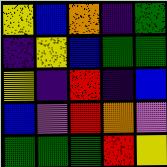[["yellow", "blue", "orange", "indigo", "green"], ["indigo", "yellow", "blue", "green", "green"], ["yellow", "indigo", "red", "indigo", "blue"], ["blue", "violet", "red", "orange", "violet"], ["green", "green", "green", "red", "yellow"]]